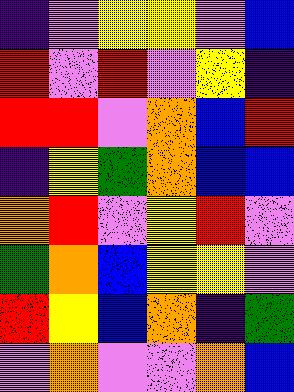[["indigo", "violet", "yellow", "yellow", "violet", "blue"], ["red", "violet", "red", "violet", "yellow", "indigo"], ["red", "red", "violet", "orange", "blue", "red"], ["indigo", "yellow", "green", "orange", "blue", "blue"], ["orange", "red", "violet", "yellow", "red", "violet"], ["green", "orange", "blue", "yellow", "yellow", "violet"], ["red", "yellow", "blue", "orange", "indigo", "green"], ["violet", "orange", "violet", "violet", "orange", "blue"]]